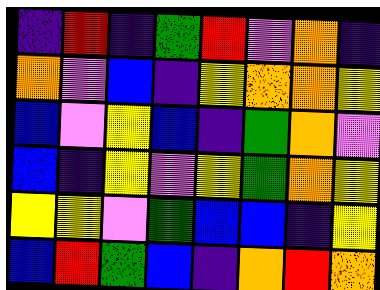[["indigo", "red", "indigo", "green", "red", "violet", "orange", "indigo"], ["orange", "violet", "blue", "indigo", "yellow", "orange", "orange", "yellow"], ["blue", "violet", "yellow", "blue", "indigo", "green", "orange", "violet"], ["blue", "indigo", "yellow", "violet", "yellow", "green", "orange", "yellow"], ["yellow", "yellow", "violet", "green", "blue", "blue", "indigo", "yellow"], ["blue", "red", "green", "blue", "indigo", "orange", "red", "orange"]]